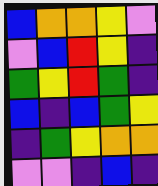[["blue", "orange", "orange", "yellow", "violet"], ["violet", "blue", "red", "yellow", "indigo"], ["green", "yellow", "red", "green", "indigo"], ["blue", "indigo", "blue", "green", "yellow"], ["indigo", "green", "yellow", "orange", "orange"], ["violet", "violet", "indigo", "blue", "indigo"]]